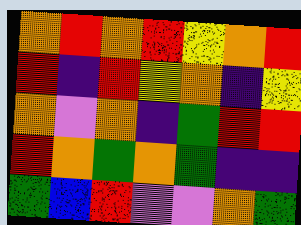[["orange", "red", "orange", "red", "yellow", "orange", "red"], ["red", "indigo", "red", "yellow", "orange", "indigo", "yellow"], ["orange", "violet", "orange", "indigo", "green", "red", "red"], ["red", "orange", "green", "orange", "green", "indigo", "indigo"], ["green", "blue", "red", "violet", "violet", "orange", "green"]]